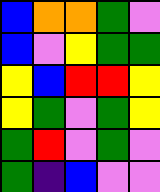[["blue", "orange", "orange", "green", "violet"], ["blue", "violet", "yellow", "green", "green"], ["yellow", "blue", "red", "red", "yellow"], ["yellow", "green", "violet", "green", "yellow"], ["green", "red", "violet", "green", "violet"], ["green", "indigo", "blue", "violet", "violet"]]